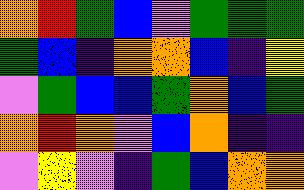[["orange", "red", "green", "blue", "violet", "green", "green", "green"], ["green", "blue", "indigo", "orange", "orange", "blue", "indigo", "yellow"], ["violet", "green", "blue", "blue", "green", "orange", "blue", "green"], ["orange", "red", "orange", "violet", "blue", "orange", "indigo", "indigo"], ["violet", "yellow", "violet", "indigo", "green", "blue", "orange", "orange"]]